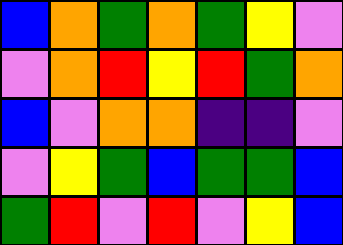[["blue", "orange", "green", "orange", "green", "yellow", "violet"], ["violet", "orange", "red", "yellow", "red", "green", "orange"], ["blue", "violet", "orange", "orange", "indigo", "indigo", "violet"], ["violet", "yellow", "green", "blue", "green", "green", "blue"], ["green", "red", "violet", "red", "violet", "yellow", "blue"]]